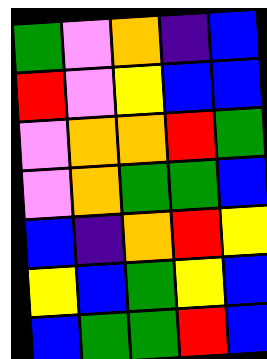[["green", "violet", "orange", "indigo", "blue"], ["red", "violet", "yellow", "blue", "blue"], ["violet", "orange", "orange", "red", "green"], ["violet", "orange", "green", "green", "blue"], ["blue", "indigo", "orange", "red", "yellow"], ["yellow", "blue", "green", "yellow", "blue"], ["blue", "green", "green", "red", "blue"]]